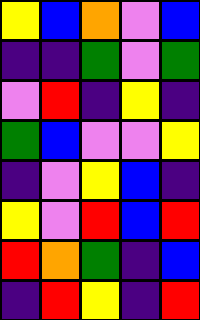[["yellow", "blue", "orange", "violet", "blue"], ["indigo", "indigo", "green", "violet", "green"], ["violet", "red", "indigo", "yellow", "indigo"], ["green", "blue", "violet", "violet", "yellow"], ["indigo", "violet", "yellow", "blue", "indigo"], ["yellow", "violet", "red", "blue", "red"], ["red", "orange", "green", "indigo", "blue"], ["indigo", "red", "yellow", "indigo", "red"]]